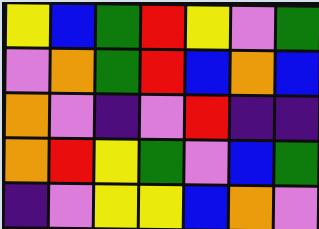[["yellow", "blue", "green", "red", "yellow", "violet", "green"], ["violet", "orange", "green", "red", "blue", "orange", "blue"], ["orange", "violet", "indigo", "violet", "red", "indigo", "indigo"], ["orange", "red", "yellow", "green", "violet", "blue", "green"], ["indigo", "violet", "yellow", "yellow", "blue", "orange", "violet"]]